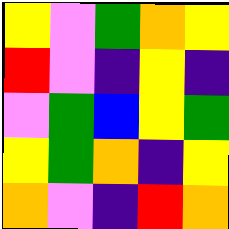[["yellow", "violet", "green", "orange", "yellow"], ["red", "violet", "indigo", "yellow", "indigo"], ["violet", "green", "blue", "yellow", "green"], ["yellow", "green", "orange", "indigo", "yellow"], ["orange", "violet", "indigo", "red", "orange"]]